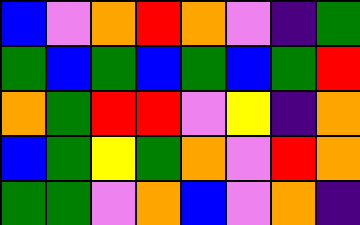[["blue", "violet", "orange", "red", "orange", "violet", "indigo", "green"], ["green", "blue", "green", "blue", "green", "blue", "green", "red"], ["orange", "green", "red", "red", "violet", "yellow", "indigo", "orange"], ["blue", "green", "yellow", "green", "orange", "violet", "red", "orange"], ["green", "green", "violet", "orange", "blue", "violet", "orange", "indigo"]]